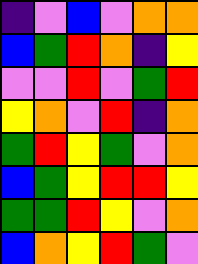[["indigo", "violet", "blue", "violet", "orange", "orange"], ["blue", "green", "red", "orange", "indigo", "yellow"], ["violet", "violet", "red", "violet", "green", "red"], ["yellow", "orange", "violet", "red", "indigo", "orange"], ["green", "red", "yellow", "green", "violet", "orange"], ["blue", "green", "yellow", "red", "red", "yellow"], ["green", "green", "red", "yellow", "violet", "orange"], ["blue", "orange", "yellow", "red", "green", "violet"]]